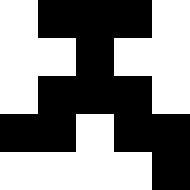[["white", "black", "black", "black", "white"], ["white", "white", "black", "white", "white"], ["white", "black", "black", "black", "white"], ["black", "black", "white", "black", "black"], ["white", "white", "white", "white", "black"]]